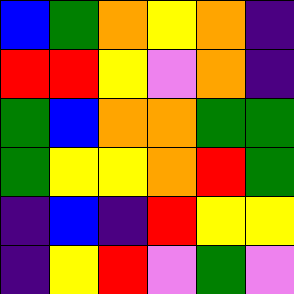[["blue", "green", "orange", "yellow", "orange", "indigo"], ["red", "red", "yellow", "violet", "orange", "indigo"], ["green", "blue", "orange", "orange", "green", "green"], ["green", "yellow", "yellow", "orange", "red", "green"], ["indigo", "blue", "indigo", "red", "yellow", "yellow"], ["indigo", "yellow", "red", "violet", "green", "violet"]]